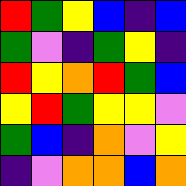[["red", "green", "yellow", "blue", "indigo", "blue"], ["green", "violet", "indigo", "green", "yellow", "indigo"], ["red", "yellow", "orange", "red", "green", "blue"], ["yellow", "red", "green", "yellow", "yellow", "violet"], ["green", "blue", "indigo", "orange", "violet", "yellow"], ["indigo", "violet", "orange", "orange", "blue", "orange"]]